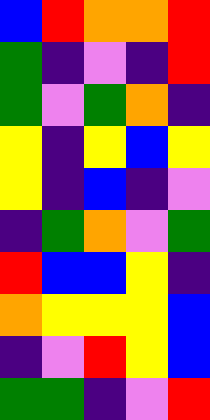[["blue", "red", "orange", "orange", "red"], ["green", "indigo", "violet", "indigo", "red"], ["green", "violet", "green", "orange", "indigo"], ["yellow", "indigo", "yellow", "blue", "yellow"], ["yellow", "indigo", "blue", "indigo", "violet"], ["indigo", "green", "orange", "violet", "green"], ["red", "blue", "blue", "yellow", "indigo"], ["orange", "yellow", "yellow", "yellow", "blue"], ["indigo", "violet", "red", "yellow", "blue"], ["green", "green", "indigo", "violet", "red"]]